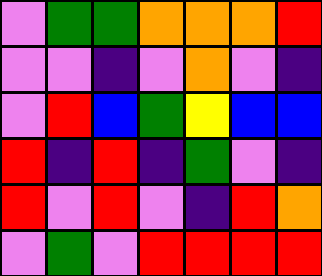[["violet", "green", "green", "orange", "orange", "orange", "red"], ["violet", "violet", "indigo", "violet", "orange", "violet", "indigo"], ["violet", "red", "blue", "green", "yellow", "blue", "blue"], ["red", "indigo", "red", "indigo", "green", "violet", "indigo"], ["red", "violet", "red", "violet", "indigo", "red", "orange"], ["violet", "green", "violet", "red", "red", "red", "red"]]